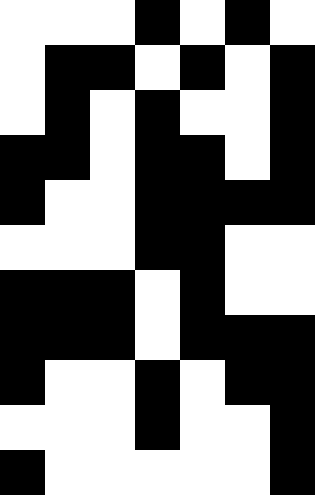[["white", "white", "white", "black", "white", "black", "white"], ["white", "black", "black", "white", "black", "white", "black"], ["white", "black", "white", "black", "white", "white", "black"], ["black", "black", "white", "black", "black", "white", "black"], ["black", "white", "white", "black", "black", "black", "black"], ["white", "white", "white", "black", "black", "white", "white"], ["black", "black", "black", "white", "black", "white", "white"], ["black", "black", "black", "white", "black", "black", "black"], ["black", "white", "white", "black", "white", "black", "black"], ["white", "white", "white", "black", "white", "white", "black"], ["black", "white", "white", "white", "white", "white", "black"]]